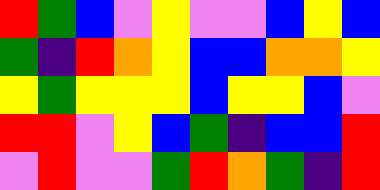[["red", "green", "blue", "violet", "yellow", "violet", "violet", "blue", "yellow", "blue"], ["green", "indigo", "red", "orange", "yellow", "blue", "blue", "orange", "orange", "yellow"], ["yellow", "green", "yellow", "yellow", "yellow", "blue", "yellow", "yellow", "blue", "violet"], ["red", "red", "violet", "yellow", "blue", "green", "indigo", "blue", "blue", "red"], ["violet", "red", "violet", "violet", "green", "red", "orange", "green", "indigo", "red"]]